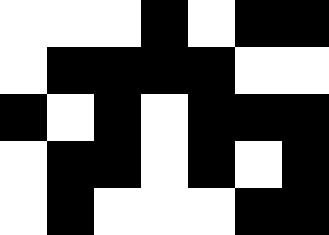[["white", "white", "white", "black", "white", "black", "black"], ["white", "black", "black", "black", "black", "white", "white"], ["black", "white", "black", "white", "black", "black", "black"], ["white", "black", "black", "white", "black", "white", "black"], ["white", "black", "white", "white", "white", "black", "black"]]